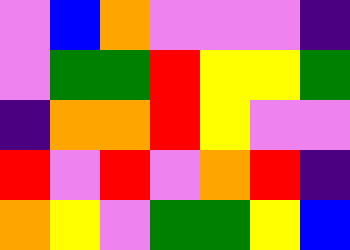[["violet", "blue", "orange", "violet", "violet", "violet", "indigo"], ["violet", "green", "green", "red", "yellow", "yellow", "green"], ["indigo", "orange", "orange", "red", "yellow", "violet", "violet"], ["red", "violet", "red", "violet", "orange", "red", "indigo"], ["orange", "yellow", "violet", "green", "green", "yellow", "blue"]]